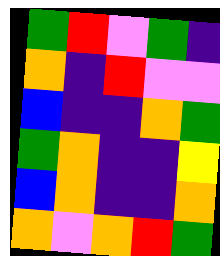[["green", "red", "violet", "green", "indigo"], ["orange", "indigo", "red", "violet", "violet"], ["blue", "indigo", "indigo", "orange", "green"], ["green", "orange", "indigo", "indigo", "yellow"], ["blue", "orange", "indigo", "indigo", "orange"], ["orange", "violet", "orange", "red", "green"]]